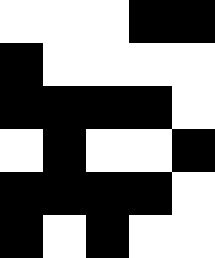[["white", "white", "white", "black", "black"], ["black", "white", "white", "white", "white"], ["black", "black", "black", "black", "white"], ["white", "black", "white", "white", "black"], ["black", "black", "black", "black", "white"], ["black", "white", "black", "white", "white"]]